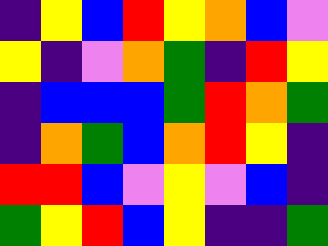[["indigo", "yellow", "blue", "red", "yellow", "orange", "blue", "violet"], ["yellow", "indigo", "violet", "orange", "green", "indigo", "red", "yellow"], ["indigo", "blue", "blue", "blue", "green", "red", "orange", "green"], ["indigo", "orange", "green", "blue", "orange", "red", "yellow", "indigo"], ["red", "red", "blue", "violet", "yellow", "violet", "blue", "indigo"], ["green", "yellow", "red", "blue", "yellow", "indigo", "indigo", "green"]]